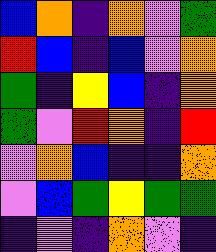[["blue", "orange", "indigo", "orange", "violet", "green"], ["red", "blue", "indigo", "blue", "violet", "orange"], ["green", "indigo", "yellow", "blue", "indigo", "orange"], ["green", "violet", "red", "orange", "indigo", "red"], ["violet", "orange", "blue", "indigo", "indigo", "orange"], ["violet", "blue", "green", "yellow", "green", "green"], ["indigo", "violet", "indigo", "orange", "violet", "indigo"]]